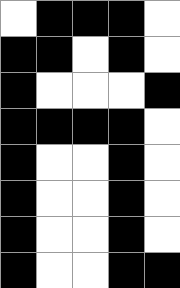[["white", "black", "black", "black", "white"], ["black", "black", "white", "black", "white"], ["black", "white", "white", "white", "black"], ["black", "black", "black", "black", "white"], ["black", "white", "white", "black", "white"], ["black", "white", "white", "black", "white"], ["black", "white", "white", "black", "white"], ["black", "white", "white", "black", "black"]]